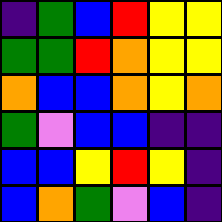[["indigo", "green", "blue", "red", "yellow", "yellow"], ["green", "green", "red", "orange", "yellow", "yellow"], ["orange", "blue", "blue", "orange", "yellow", "orange"], ["green", "violet", "blue", "blue", "indigo", "indigo"], ["blue", "blue", "yellow", "red", "yellow", "indigo"], ["blue", "orange", "green", "violet", "blue", "indigo"]]